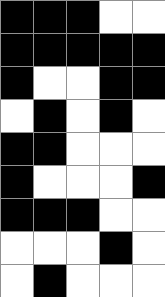[["black", "black", "black", "white", "white"], ["black", "black", "black", "black", "black"], ["black", "white", "white", "black", "black"], ["white", "black", "white", "black", "white"], ["black", "black", "white", "white", "white"], ["black", "white", "white", "white", "black"], ["black", "black", "black", "white", "white"], ["white", "white", "white", "black", "white"], ["white", "black", "white", "white", "white"]]